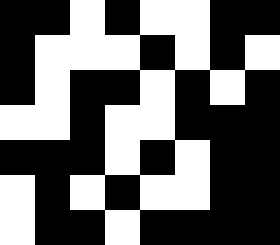[["black", "black", "white", "black", "white", "white", "black", "black"], ["black", "white", "white", "white", "black", "white", "black", "white"], ["black", "white", "black", "black", "white", "black", "white", "black"], ["white", "white", "black", "white", "white", "black", "black", "black"], ["black", "black", "black", "white", "black", "white", "black", "black"], ["white", "black", "white", "black", "white", "white", "black", "black"], ["white", "black", "black", "white", "black", "black", "black", "black"]]